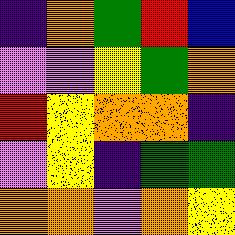[["indigo", "orange", "green", "red", "blue"], ["violet", "violet", "yellow", "green", "orange"], ["red", "yellow", "orange", "orange", "indigo"], ["violet", "yellow", "indigo", "green", "green"], ["orange", "orange", "violet", "orange", "yellow"]]